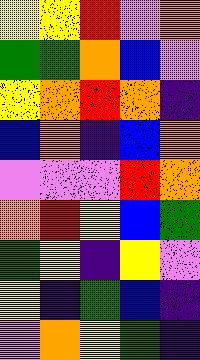[["yellow", "yellow", "red", "violet", "orange"], ["green", "green", "orange", "blue", "violet"], ["yellow", "orange", "red", "orange", "indigo"], ["blue", "orange", "indigo", "blue", "orange"], ["violet", "violet", "violet", "red", "orange"], ["orange", "red", "yellow", "blue", "green"], ["green", "yellow", "indigo", "yellow", "violet"], ["yellow", "indigo", "green", "blue", "indigo"], ["violet", "orange", "yellow", "green", "indigo"]]